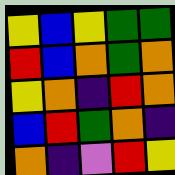[["yellow", "blue", "yellow", "green", "green"], ["red", "blue", "orange", "green", "orange"], ["yellow", "orange", "indigo", "red", "orange"], ["blue", "red", "green", "orange", "indigo"], ["orange", "indigo", "violet", "red", "yellow"]]